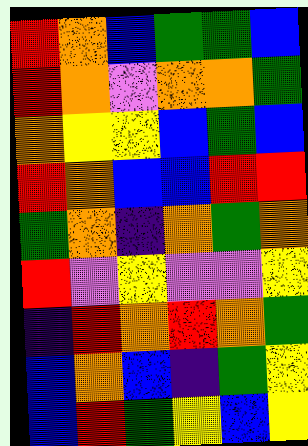[["red", "orange", "blue", "green", "green", "blue"], ["red", "orange", "violet", "orange", "orange", "green"], ["orange", "yellow", "yellow", "blue", "green", "blue"], ["red", "orange", "blue", "blue", "red", "red"], ["green", "orange", "indigo", "orange", "green", "orange"], ["red", "violet", "yellow", "violet", "violet", "yellow"], ["indigo", "red", "orange", "red", "orange", "green"], ["blue", "orange", "blue", "indigo", "green", "yellow"], ["blue", "red", "green", "yellow", "blue", "yellow"]]